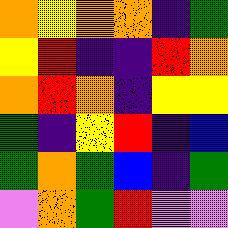[["orange", "yellow", "orange", "orange", "indigo", "green"], ["yellow", "red", "indigo", "indigo", "red", "orange"], ["orange", "red", "orange", "indigo", "yellow", "yellow"], ["green", "indigo", "yellow", "red", "indigo", "blue"], ["green", "orange", "green", "blue", "indigo", "green"], ["violet", "orange", "green", "red", "violet", "violet"]]